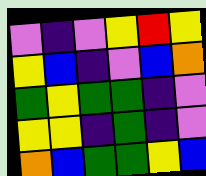[["violet", "indigo", "violet", "yellow", "red", "yellow"], ["yellow", "blue", "indigo", "violet", "blue", "orange"], ["green", "yellow", "green", "green", "indigo", "violet"], ["yellow", "yellow", "indigo", "green", "indigo", "violet"], ["orange", "blue", "green", "green", "yellow", "blue"]]